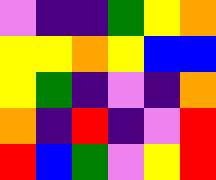[["violet", "indigo", "indigo", "green", "yellow", "orange"], ["yellow", "yellow", "orange", "yellow", "blue", "blue"], ["yellow", "green", "indigo", "violet", "indigo", "orange"], ["orange", "indigo", "red", "indigo", "violet", "red"], ["red", "blue", "green", "violet", "yellow", "red"]]